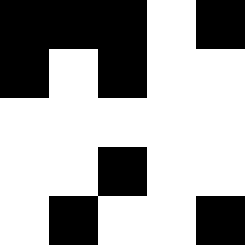[["black", "black", "black", "white", "black"], ["black", "white", "black", "white", "white"], ["white", "white", "white", "white", "white"], ["white", "white", "black", "white", "white"], ["white", "black", "white", "white", "black"]]